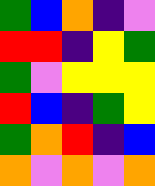[["green", "blue", "orange", "indigo", "violet"], ["red", "red", "indigo", "yellow", "green"], ["green", "violet", "yellow", "yellow", "yellow"], ["red", "blue", "indigo", "green", "yellow"], ["green", "orange", "red", "indigo", "blue"], ["orange", "violet", "orange", "violet", "orange"]]